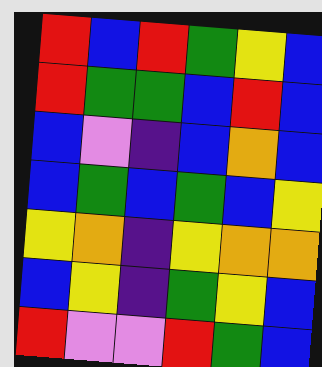[["red", "blue", "red", "green", "yellow", "blue"], ["red", "green", "green", "blue", "red", "blue"], ["blue", "violet", "indigo", "blue", "orange", "blue"], ["blue", "green", "blue", "green", "blue", "yellow"], ["yellow", "orange", "indigo", "yellow", "orange", "orange"], ["blue", "yellow", "indigo", "green", "yellow", "blue"], ["red", "violet", "violet", "red", "green", "blue"]]